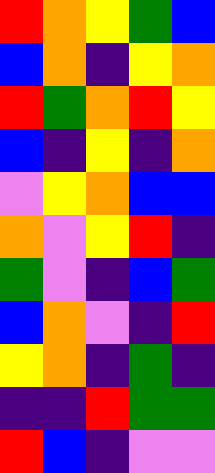[["red", "orange", "yellow", "green", "blue"], ["blue", "orange", "indigo", "yellow", "orange"], ["red", "green", "orange", "red", "yellow"], ["blue", "indigo", "yellow", "indigo", "orange"], ["violet", "yellow", "orange", "blue", "blue"], ["orange", "violet", "yellow", "red", "indigo"], ["green", "violet", "indigo", "blue", "green"], ["blue", "orange", "violet", "indigo", "red"], ["yellow", "orange", "indigo", "green", "indigo"], ["indigo", "indigo", "red", "green", "green"], ["red", "blue", "indigo", "violet", "violet"]]